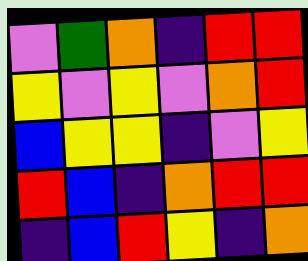[["violet", "green", "orange", "indigo", "red", "red"], ["yellow", "violet", "yellow", "violet", "orange", "red"], ["blue", "yellow", "yellow", "indigo", "violet", "yellow"], ["red", "blue", "indigo", "orange", "red", "red"], ["indigo", "blue", "red", "yellow", "indigo", "orange"]]